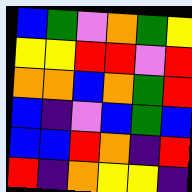[["blue", "green", "violet", "orange", "green", "yellow"], ["yellow", "yellow", "red", "red", "violet", "red"], ["orange", "orange", "blue", "orange", "green", "red"], ["blue", "indigo", "violet", "blue", "green", "blue"], ["blue", "blue", "red", "orange", "indigo", "red"], ["red", "indigo", "orange", "yellow", "yellow", "indigo"]]